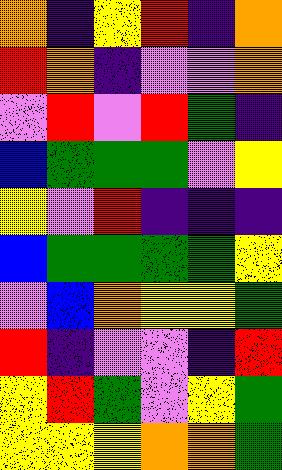[["orange", "indigo", "yellow", "red", "indigo", "orange"], ["red", "orange", "indigo", "violet", "violet", "orange"], ["violet", "red", "violet", "red", "green", "indigo"], ["blue", "green", "green", "green", "violet", "yellow"], ["yellow", "violet", "red", "indigo", "indigo", "indigo"], ["blue", "green", "green", "green", "green", "yellow"], ["violet", "blue", "orange", "yellow", "yellow", "green"], ["red", "indigo", "violet", "violet", "indigo", "red"], ["yellow", "red", "green", "violet", "yellow", "green"], ["yellow", "yellow", "yellow", "orange", "orange", "green"]]